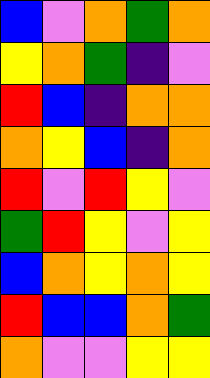[["blue", "violet", "orange", "green", "orange"], ["yellow", "orange", "green", "indigo", "violet"], ["red", "blue", "indigo", "orange", "orange"], ["orange", "yellow", "blue", "indigo", "orange"], ["red", "violet", "red", "yellow", "violet"], ["green", "red", "yellow", "violet", "yellow"], ["blue", "orange", "yellow", "orange", "yellow"], ["red", "blue", "blue", "orange", "green"], ["orange", "violet", "violet", "yellow", "yellow"]]